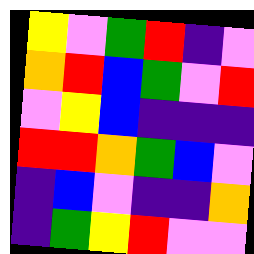[["yellow", "violet", "green", "red", "indigo", "violet"], ["orange", "red", "blue", "green", "violet", "red"], ["violet", "yellow", "blue", "indigo", "indigo", "indigo"], ["red", "red", "orange", "green", "blue", "violet"], ["indigo", "blue", "violet", "indigo", "indigo", "orange"], ["indigo", "green", "yellow", "red", "violet", "violet"]]